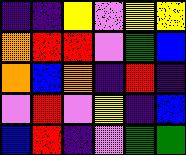[["indigo", "indigo", "yellow", "violet", "yellow", "yellow"], ["orange", "red", "red", "violet", "green", "blue"], ["orange", "blue", "orange", "indigo", "red", "indigo"], ["violet", "red", "violet", "yellow", "indigo", "blue"], ["blue", "red", "indigo", "violet", "green", "green"]]